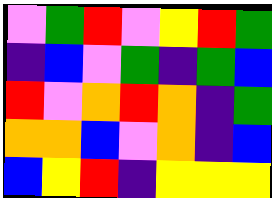[["violet", "green", "red", "violet", "yellow", "red", "green"], ["indigo", "blue", "violet", "green", "indigo", "green", "blue"], ["red", "violet", "orange", "red", "orange", "indigo", "green"], ["orange", "orange", "blue", "violet", "orange", "indigo", "blue"], ["blue", "yellow", "red", "indigo", "yellow", "yellow", "yellow"]]